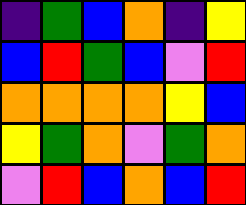[["indigo", "green", "blue", "orange", "indigo", "yellow"], ["blue", "red", "green", "blue", "violet", "red"], ["orange", "orange", "orange", "orange", "yellow", "blue"], ["yellow", "green", "orange", "violet", "green", "orange"], ["violet", "red", "blue", "orange", "blue", "red"]]